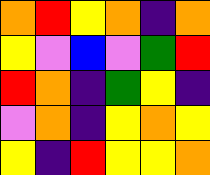[["orange", "red", "yellow", "orange", "indigo", "orange"], ["yellow", "violet", "blue", "violet", "green", "red"], ["red", "orange", "indigo", "green", "yellow", "indigo"], ["violet", "orange", "indigo", "yellow", "orange", "yellow"], ["yellow", "indigo", "red", "yellow", "yellow", "orange"]]